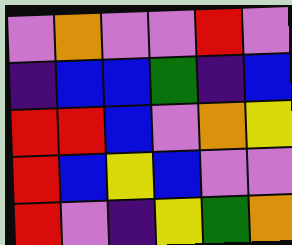[["violet", "orange", "violet", "violet", "red", "violet"], ["indigo", "blue", "blue", "green", "indigo", "blue"], ["red", "red", "blue", "violet", "orange", "yellow"], ["red", "blue", "yellow", "blue", "violet", "violet"], ["red", "violet", "indigo", "yellow", "green", "orange"]]